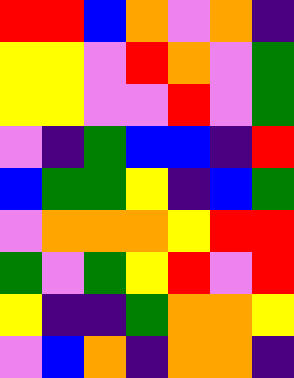[["red", "red", "blue", "orange", "violet", "orange", "indigo"], ["yellow", "yellow", "violet", "red", "orange", "violet", "green"], ["yellow", "yellow", "violet", "violet", "red", "violet", "green"], ["violet", "indigo", "green", "blue", "blue", "indigo", "red"], ["blue", "green", "green", "yellow", "indigo", "blue", "green"], ["violet", "orange", "orange", "orange", "yellow", "red", "red"], ["green", "violet", "green", "yellow", "red", "violet", "red"], ["yellow", "indigo", "indigo", "green", "orange", "orange", "yellow"], ["violet", "blue", "orange", "indigo", "orange", "orange", "indigo"]]